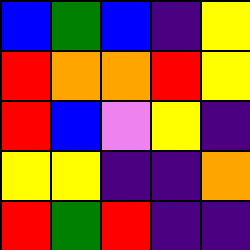[["blue", "green", "blue", "indigo", "yellow"], ["red", "orange", "orange", "red", "yellow"], ["red", "blue", "violet", "yellow", "indigo"], ["yellow", "yellow", "indigo", "indigo", "orange"], ["red", "green", "red", "indigo", "indigo"]]